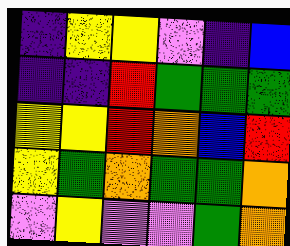[["indigo", "yellow", "yellow", "violet", "indigo", "blue"], ["indigo", "indigo", "red", "green", "green", "green"], ["yellow", "yellow", "red", "orange", "blue", "red"], ["yellow", "green", "orange", "green", "green", "orange"], ["violet", "yellow", "violet", "violet", "green", "orange"]]